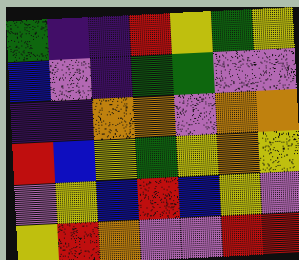[["green", "indigo", "indigo", "red", "yellow", "green", "yellow"], ["blue", "violet", "indigo", "green", "green", "violet", "violet"], ["indigo", "indigo", "orange", "orange", "violet", "orange", "orange"], ["red", "blue", "yellow", "green", "yellow", "orange", "yellow"], ["violet", "yellow", "blue", "red", "blue", "yellow", "violet"], ["yellow", "red", "orange", "violet", "violet", "red", "red"]]